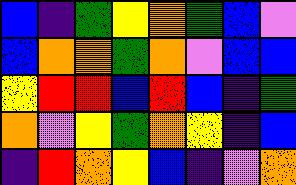[["blue", "indigo", "green", "yellow", "orange", "green", "blue", "violet"], ["blue", "orange", "orange", "green", "orange", "violet", "blue", "blue"], ["yellow", "red", "red", "blue", "red", "blue", "indigo", "green"], ["orange", "violet", "yellow", "green", "orange", "yellow", "indigo", "blue"], ["indigo", "red", "orange", "yellow", "blue", "indigo", "violet", "orange"]]